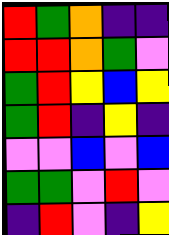[["red", "green", "orange", "indigo", "indigo"], ["red", "red", "orange", "green", "violet"], ["green", "red", "yellow", "blue", "yellow"], ["green", "red", "indigo", "yellow", "indigo"], ["violet", "violet", "blue", "violet", "blue"], ["green", "green", "violet", "red", "violet"], ["indigo", "red", "violet", "indigo", "yellow"]]